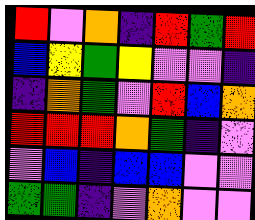[["red", "violet", "orange", "indigo", "red", "green", "red"], ["blue", "yellow", "green", "yellow", "violet", "violet", "indigo"], ["indigo", "orange", "green", "violet", "red", "blue", "orange"], ["red", "red", "red", "orange", "green", "indigo", "violet"], ["violet", "blue", "indigo", "blue", "blue", "violet", "violet"], ["green", "green", "indigo", "violet", "orange", "violet", "violet"]]